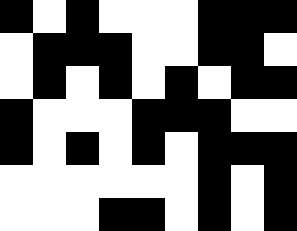[["black", "white", "black", "white", "white", "white", "black", "black", "black"], ["white", "black", "black", "black", "white", "white", "black", "black", "white"], ["white", "black", "white", "black", "white", "black", "white", "black", "black"], ["black", "white", "white", "white", "black", "black", "black", "white", "white"], ["black", "white", "black", "white", "black", "white", "black", "black", "black"], ["white", "white", "white", "white", "white", "white", "black", "white", "black"], ["white", "white", "white", "black", "black", "white", "black", "white", "black"]]